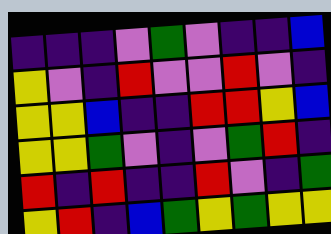[["indigo", "indigo", "indigo", "violet", "green", "violet", "indigo", "indigo", "blue"], ["yellow", "violet", "indigo", "red", "violet", "violet", "red", "violet", "indigo"], ["yellow", "yellow", "blue", "indigo", "indigo", "red", "red", "yellow", "blue"], ["yellow", "yellow", "green", "violet", "indigo", "violet", "green", "red", "indigo"], ["red", "indigo", "red", "indigo", "indigo", "red", "violet", "indigo", "green"], ["yellow", "red", "indigo", "blue", "green", "yellow", "green", "yellow", "yellow"]]